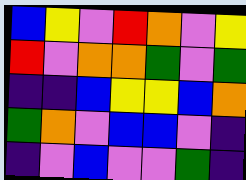[["blue", "yellow", "violet", "red", "orange", "violet", "yellow"], ["red", "violet", "orange", "orange", "green", "violet", "green"], ["indigo", "indigo", "blue", "yellow", "yellow", "blue", "orange"], ["green", "orange", "violet", "blue", "blue", "violet", "indigo"], ["indigo", "violet", "blue", "violet", "violet", "green", "indigo"]]